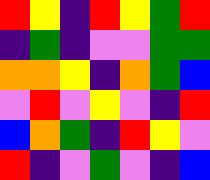[["red", "yellow", "indigo", "red", "yellow", "green", "red"], ["indigo", "green", "indigo", "violet", "violet", "green", "green"], ["orange", "orange", "yellow", "indigo", "orange", "green", "blue"], ["violet", "red", "violet", "yellow", "violet", "indigo", "red"], ["blue", "orange", "green", "indigo", "red", "yellow", "violet"], ["red", "indigo", "violet", "green", "violet", "indigo", "blue"]]